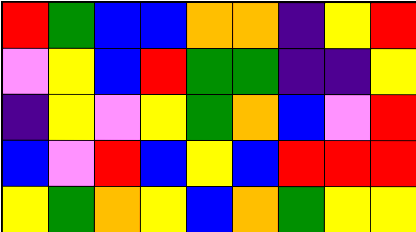[["red", "green", "blue", "blue", "orange", "orange", "indigo", "yellow", "red"], ["violet", "yellow", "blue", "red", "green", "green", "indigo", "indigo", "yellow"], ["indigo", "yellow", "violet", "yellow", "green", "orange", "blue", "violet", "red"], ["blue", "violet", "red", "blue", "yellow", "blue", "red", "red", "red"], ["yellow", "green", "orange", "yellow", "blue", "orange", "green", "yellow", "yellow"]]